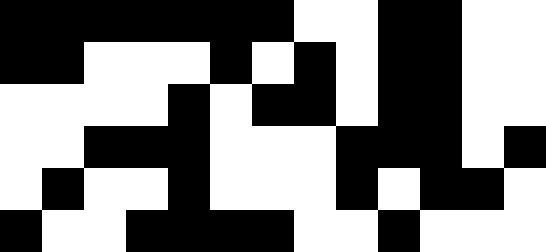[["black", "black", "black", "black", "black", "black", "black", "white", "white", "black", "black", "white", "white"], ["black", "black", "white", "white", "white", "black", "white", "black", "white", "black", "black", "white", "white"], ["white", "white", "white", "white", "black", "white", "black", "black", "white", "black", "black", "white", "white"], ["white", "white", "black", "black", "black", "white", "white", "white", "black", "black", "black", "white", "black"], ["white", "black", "white", "white", "black", "white", "white", "white", "black", "white", "black", "black", "white"], ["black", "white", "white", "black", "black", "black", "black", "white", "white", "black", "white", "white", "white"]]